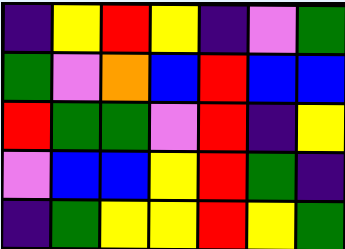[["indigo", "yellow", "red", "yellow", "indigo", "violet", "green"], ["green", "violet", "orange", "blue", "red", "blue", "blue"], ["red", "green", "green", "violet", "red", "indigo", "yellow"], ["violet", "blue", "blue", "yellow", "red", "green", "indigo"], ["indigo", "green", "yellow", "yellow", "red", "yellow", "green"]]